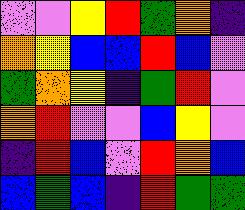[["violet", "violet", "yellow", "red", "green", "orange", "indigo"], ["orange", "yellow", "blue", "blue", "red", "blue", "violet"], ["green", "orange", "yellow", "indigo", "green", "red", "violet"], ["orange", "red", "violet", "violet", "blue", "yellow", "violet"], ["indigo", "red", "blue", "violet", "red", "orange", "blue"], ["blue", "green", "blue", "indigo", "red", "green", "green"]]